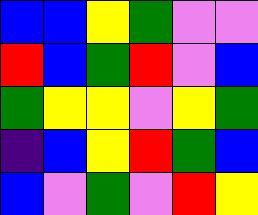[["blue", "blue", "yellow", "green", "violet", "violet"], ["red", "blue", "green", "red", "violet", "blue"], ["green", "yellow", "yellow", "violet", "yellow", "green"], ["indigo", "blue", "yellow", "red", "green", "blue"], ["blue", "violet", "green", "violet", "red", "yellow"]]